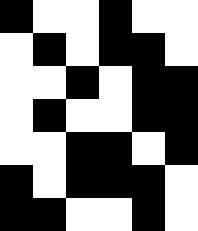[["black", "white", "white", "black", "white", "white"], ["white", "black", "white", "black", "black", "white"], ["white", "white", "black", "white", "black", "black"], ["white", "black", "white", "white", "black", "black"], ["white", "white", "black", "black", "white", "black"], ["black", "white", "black", "black", "black", "white"], ["black", "black", "white", "white", "black", "white"]]